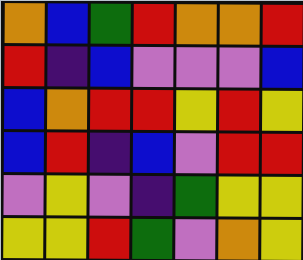[["orange", "blue", "green", "red", "orange", "orange", "red"], ["red", "indigo", "blue", "violet", "violet", "violet", "blue"], ["blue", "orange", "red", "red", "yellow", "red", "yellow"], ["blue", "red", "indigo", "blue", "violet", "red", "red"], ["violet", "yellow", "violet", "indigo", "green", "yellow", "yellow"], ["yellow", "yellow", "red", "green", "violet", "orange", "yellow"]]